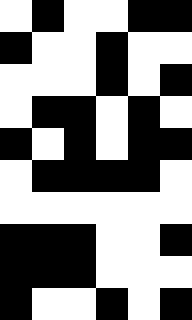[["white", "black", "white", "white", "black", "black"], ["black", "white", "white", "black", "white", "white"], ["white", "white", "white", "black", "white", "black"], ["white", "black", "black", "white", "black", "white"], ["black", "white", "black", "white", "black", "black"], ["white", "black", "black", "black", "black", "white"], ["white", "white", "white", "white", "white", "white"], ["black", "black", "black", "white", "white", "black"], ["black", "black", "black", "white", "white", "white"], ["black", "white", "white", "black", "white", "black"]]